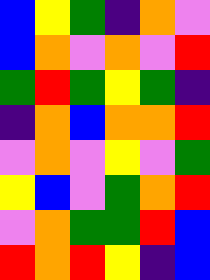[["blue", "yellow", "green", "indigo", "orange", "violet"], ["blue", "orange", "violet", "orange", "violet", "red"], ["green", "red", "green", "yellow", "green", "indigo"], ["indigo", "orange", "blue", "orange", "orange", "red"], ["violet", "orange", "violet", "yellow", "violet", "green"], ["yellow", "blue", "violet", "green", "orange", "red"], ["violet", "orange", "green", "green", "red", "blue"], ["red", "orange", "red", "yellow", "indigo", "blue"]]